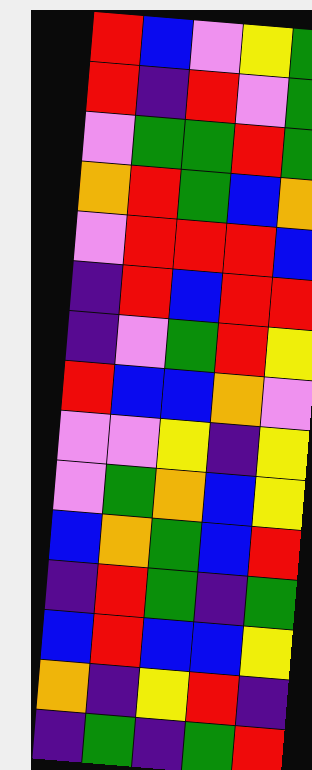[["red", "blue", "violet", "yellow", "green"], ["red", "indigo", "red", "violet", "green"], ["violet", "green", "green", "red", "green"], ["orange", "red", "green", "blue", "orange"], ["violet", "red", "red", "red", "blue"], ["indigo", "red", "blue", "red", "red"], ["indigo", "violet", "green", "red", "yellow"], ["red", "blue", "blue", "orange", "violet"], ["violet", "violet", "yellow", "indigo", "yellow"], ["violet", "green", "orange", "blue", "yellow"], ["blue", "orange", "green", "blue", "red"], ["indigo", "red", "green", "indigo", "green"], ["blue", "red", "blue", "blue", "yellow"], ["orange", "indigo", "yellow", "red", "indigo"], ["indigo", "green", "indigo", "green", "red"]]